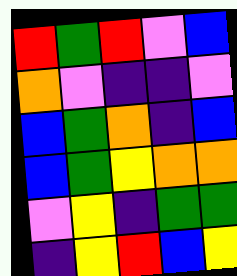[["red", "green", "red", "violet", "blue"], ["orange", "violet", "indigo", "indigo", "violet"], ["blue", "green", "orange", "indigo", "blue"], ["blue", "green", "yellow", "orange", "orange"], ["violet", "yellow", "indigo", "green", "green"], ["indigo", "yellow", "red", "blue", "yellow"]]